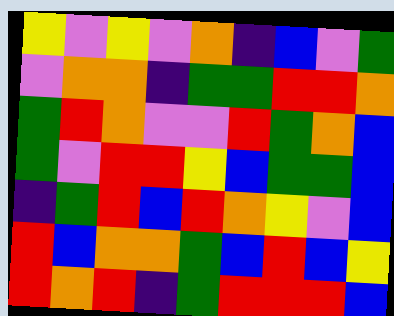[["yellow", "violet", "yellow", "violet", "orange", "indigo", "blue", "violet", "green"], ["violet", "orange", "orange", "indigo", "green", "green", "red", "red", "orange"], ["green", "red", "orange", "violet", "violet", "red", "green", "orange", "blue"], ["green", "violet", "red", "red", "yellow", "blue", "green", "green", "blue"], ["indigo", "green", "red", "blue", "red", "orange", "yellow", "violet", "blue"], ["red", "blue", "orange", "orange", "green", "blue", "red", "blue", "yellow"], ["red", "orange", "red", "indigo", "green", "red", "red", "red", "blue"]]